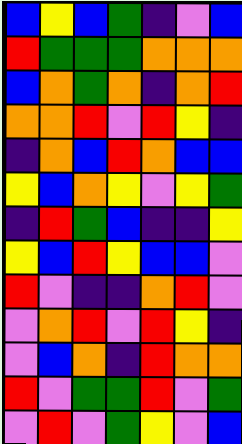[["blue", "yellow", "blue", "green", "indigo", "violet", "blue"], ["red", "green", "green", "green", "orange", "orange", "orange"], ["blue", "orange", "green", "orange", "indigo", "orange", "red"], ["orange", "orange", "red", "violet", "red", "yellow", "indigo"], ["indigo", "orange", "blue", "red", "orange", "blue", "blue"], ["yellow", "blue", "orange", "yellow", "violet", "yellow", "green"], ["indigo", "red", "green", "blue", "indigo", "indigo", "yellow"], ["yellow", "blue", "red", "yellow", "blue", "blue", "violet"], ["red", "violet", "indigo", "indigo", "orange", "red", "violet"], ["violet", "orange", "red", "violet", "red", "yellow", "indigo"], ["violet", "blue", "orange", "indigo", "red", "orange", "orange"], ["red", "violet", "green", "green", "red", "violet", "green"], ["violet", "red", "violet", "green", "yellow", "violet", "blue"]]